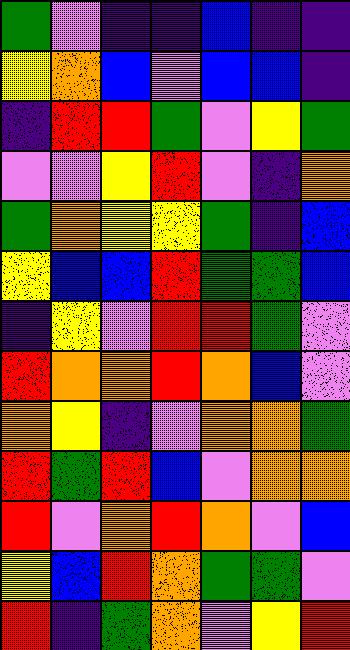[["green", "violet", "indigo", "indigo", "blue", "indigo", "indigo"], ["yellow", "orange", "blue", "violet", "blue", "blue", "indigo"], ["indigo", "red", "red", "green", "violet", "yellow", "green"], ["violet", "violet", "yellow", "red", "violet", "indigo", "orange"], ["green", "orange", "yellow", "yellow", "green", "indigo", "blue"], ["yellow", "blue", "blue", "red", "green", "green", "blue"], ["indigo", "yellow", "violet", "red", "red", "green", "violet"], ["red", "orange", "orange", "red", "orange", "blue", "violet"], ["orange", "yellow", "indigo", "violet", "orange", "orange", "green"], ["red", "green", "red", "blue", "violet", "orange", "orange"], ["red", "violet", "orange", "red", "orange", "violet", "blue"], ["yellow", "blue", "red", "orange", "green", "green", "violet"], ["red", "indigo", "green", "orange", "violet", "yellow", "red"]]